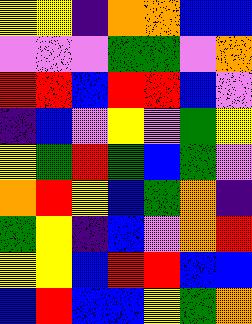[["yellow", "yellow", "indigo", "orange", "orange", "blue", "blue"], ["violet", "violet", "violet", "green", "green", "violet", "orange"], ["red", "red", "blue", "red", "red", "blue", "violet"], ["indigo", "blue", "violet", "yellow", "violet", "green", "yellow"], ["yellow", "green", "red", "green", "blue", "green", "violet"], ["orange", "red", "yellow", "blue", "green", "orange", "indigo"], ["green", "yellow", "indigo", "blue", "violet", "orange", "red"], ["yellow", "yellow", "blue", "red", "red", "blue", "blue"], ["blue", "red", "blue", "blue", "yellow", "green", "orange"]]